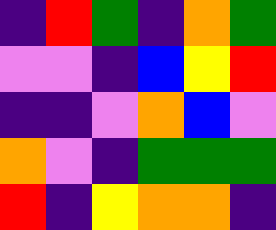[["indigo", "red", "green", "indigo", "orange", "green"], ["violet", "violet", "indigo", "blue", "yellow", "red"], ["indigo", "indigo", "violet", "orange", "blue", "violet"], ["orange", "violet", "indigo", "green", "green", "green"], ["red", "indigo", "yellow", "orange", "orange", "indigo"]]